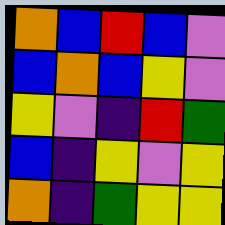[["orange", "blue", "red", "blue", "violet"], ["blue", "orange", "blue", "yellow", "violet"], ["yellow", "violet", "indigo", "red", "green"], ["blue", "indigo", "yellow", "violet", "yellow"], ["orange", "indigo", "green", "yellow", "yellow"]]